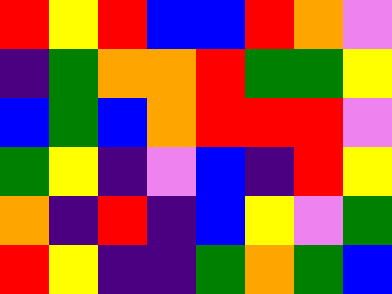[["red", "yellow", "red", "blue", "blue", "red", "orange", "violet"], ["indigo", "green", "orange", "orange", "red", "green", "green", "yellow"], ["blue", "green", "blue", "orange", "red", "red", "red", "violet"], ["green", "yellow", "indigo", "violet", "blue", "indigo", "red", "yellow"], ["orange", "indigo", "red", "indigo", "blue", "yellow", "violet", "green"], ["red", "yellow", "indigo", "indigo", "green", "orange", "green", "blue"]]